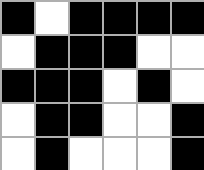[["black", "white", "black", "black", "black", "black"], ["white", "black", "black", "black", "white", "white"], ["black", "black", "black", "white", "black", "white"], ["white", "black", "black", "white", "white", "black"], ["white", "black", "white", "white", "white", "black"]]